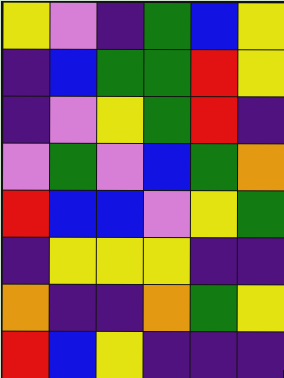[["yellow", "violet", "indigo", "green", "blue", "yellow"], ["indigo", "blue", "green", "green", "red", "yellow"], ["indigo", "violet", "yellow", "green", "red", "indigo"], ["violet", "green", "violet", "blue", "green", "orange"], ["red", "blue", "blue", "violet", "yellow", "green"], ["indigo", "yellow", "yellow", "yellow", "indigo", "indigo"], ["orange", "indigo", "indigo", "orange", "green", "yellow"], ["red", "blue", "yellow", "indigo", "indigo", "indigo"]]